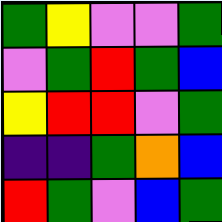[["green", "yellow", "violet", "violet", "green"], ["violet", "green", "red", "green", "blue"], ["yellow", "red", "red", "violet", "green"], ["indigo", "indigo", "green", "orange", "blue"], ["red", "green", "violet", "blue", "green"]]